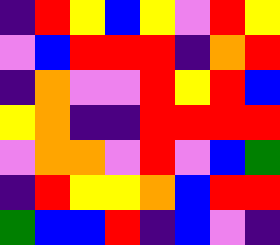[["indigo", "red", "yellow", "blue", "yellow", "violet", "red", "yellow"], ["violet", "blue", "red", "red", "red", "indigo", "orange", "red"], ["indigo", "orange", "violet", "violet", "red", "yellow", "red", "blue"], ["yellow", "orange", "indigo", "indigo", "red", "red", "red", "red"], ["violet", "orange", "orange", "violet", "red", "violet", "blue", "green"], ["indigo", "red", "yellow", "yellow", "orange", "blue", "red", "red"], ["green", "blue", "blue", "red", "indigo", "blue", "violet", "indigo"]]